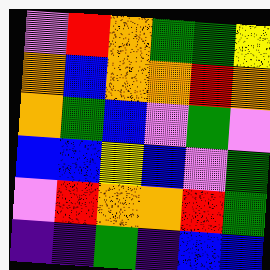[["violet", "red", "orange", "green", "green", "yellow"], ["orange", "blue", "orange", "orange", "red", "orange"], ["orange", "green", "blue", "violet", "green", "violet"], ["blue", "blue", "yellow", "blue", "violet", "green"], ["violet", "red", "orange", "orange", "red", "green"], ["indigo", "indigo", "green", "indigo", "blue", "blue"]]